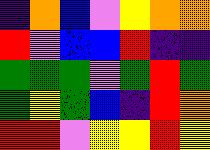[["indigo", "orange", "blue", "violet", "yellow", "orange", "orange"], ["red", "violet", "blue", "blue", "red", "indigo", "indigo"], ["green", "green", "green", "violet", "green", "red", "green"], ["green", "yellow", "green", "blue", "indigo", "red", "orange"], ["red", "red", "violet", "yellow", "yellow", "red", "yellow"]]